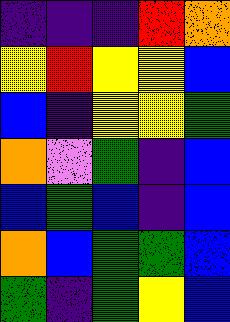[["indigo", "indigo", "indigo", "red", "orange"], ["yellow", "red", "yellow", "yellow", "blue"], ["blue", "indigo", "yellow", "yellow", "green"], ["orange", "violet", "green", "indigo", "blue"], ["blue", "green", "blue", "indigo", "blue"], ["orange", "blue", "green", "green", "blue"], ["green", "indigo", "green", "yellow", "blue"]]